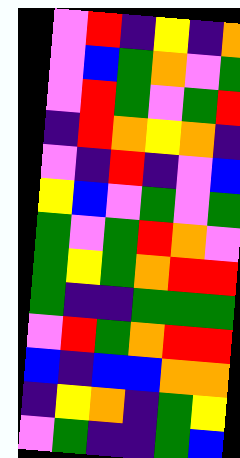[["violet", "red", "indigo", "yellow", "indigo", "orange"], ["violet", "blue", "green", "orange", "violet", "green"], ["violet", "red", "green", "violet", "green", "red"], ["indigo", "red", "orange", "yellow", "orange", "indigo"], ["violet", "indigo", "red", "indigo", "violet", "blue"], ["yellow", "blue", "violet", "green", "violet", "green"], ["green", "violet", "green", "red", "orange", "violet"], ["green", "yellow", "green", "orange", "red", "red"], ["green", "indigo", "indigo", "green", "green", "green"], ["violet", "red", "green", "orange", "red", "red"], ["blue", "indigo", "blue", "blue", "orange", "orange"], ["indigo", "yellow", "orange", "indigo", "green", "yellow"], ["violet", "green", "indigo", "indigo", "green", "blue"]]